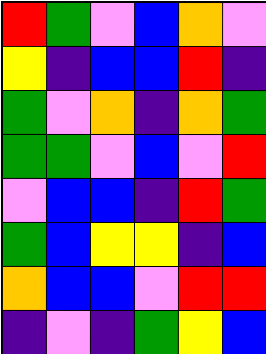[["red", "green", "violet", "blue", "orange", "violet"], ["yellow", "indigo", "blue", "blue", "red", "indigo"], ["green", "violet", "orange", "indigo", "orange", "green"], ["green", "green", "violet", "blue", "violet", "red"], ["violet", "blue", "blue", "indigo", "red", "green"], ["green", "blue", "yellow", "yellow", "indigo", "blue"], ["orange", "blue", "blue", "violet", "red", "red"], ["indigo", "violet", "indigo", "green", "yellow", "blue"]]